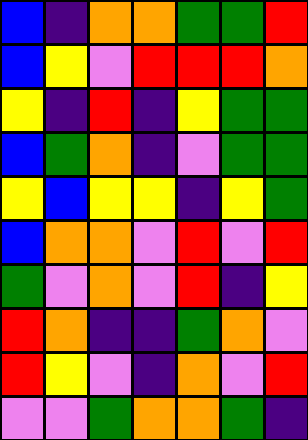[["blue", "indigo", "orange", "orange", "green", "green", "red"], ["blue", "yellow", "violet", "red", "red", "red", "orange"], ["yellow", "indigo", "red", "indigo", "yellow", "green", "green"], ["blue", "green", "orange", "indigo", "violet", "green", "green"], ["yellow", "blue", "yellow", "yellow", "indigo", "yellow", "green"], ["blue", "orange", "orange", "violet", "red", "violet", "red"], ["green", "violet", "orange", "violet", "red", "indigo", "yellow"], ["red", "orange", "indigo", "indigo", "green", "orange", "violet"], ["red", "yellow", "violet", "indigo", "orange", "violet", "red"], ["violet", "violet", "green", "orange", "orange", "green", "indigo"]]